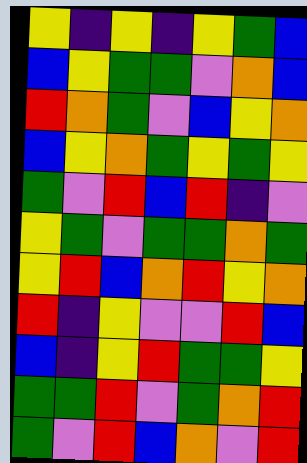[["yellow", "indigo", "yellow", "indigo", "yellow", "green", "blue"], ["blue", "yellow", "green", "green", "violet", "orange", "blue"], ["red", "orange", "green", "violet", "blue", "yellow", "orange"], ["blue", "yellow", "orange", "green", "yellow", "green", "yellow"], ["green", "violet", "red", "blue", "red", "indigo", "violet"], ["yellow", "green", "violet", "green", "green", "orange", "green"], ["yellow", "red", "blue", "orange", "red", "yellow", "orange"], ["red", "indigo", "yellow", "violet", "violet", "red", "blue"], ["blue", "indigo", "yellow", "red", "green", "green", "yellow"], ["green", "green", "red", "violet", "green", "orange", "red"], ["green", "violet", "red", "blue", "orange", "violet", "red"]]